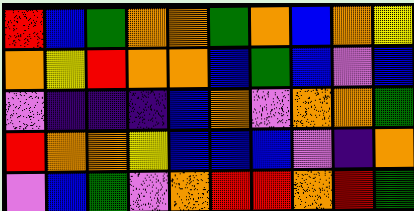[["red", "blue", "green", "orange", "orange", "green", "orange", "blue", "orange", "yellow"], ["orange", "yellow", "red", "orange", "orange", "blue", "green", "blue", "violet", "blue"], ["violet", "indigo", "indigo", "indigo", "blue", "orange", "violet", "orange", "orange", "green"], ["red", "orange", "orange", "yellow", "blue", "blue", "blue", "violet", "indigo", "orange"], ["violet", "blue", "green", "violet", "orange", "red", "red", "orange", "red", "green"]]